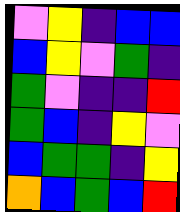[["violet", "yellow", "indigo", "blue", "blue"], ["blue", "yellow", "violet", "green", "indigo"], ["green", "violet", "indigo", "indigo", "red"], ["green", "blue", "indigo", "yellow", "violet"], ["blue", "green", "green", "indigo", "yellow"], ["orange", "blue", "green", "blue", "red"]]